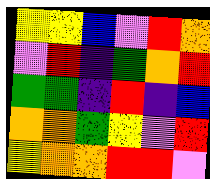[["yellow", "yellow", "blue", "violet", "red", "orange"], ["violet", "red", "indigo", "green", "orange", "red"], ["green", "green", "indigo", "red", "indigo", "blue"], ["orange", "orange", "green", "yellow", "violet", "red"], ["yellow", "orange", "orange", "red", "red", "violet"]]